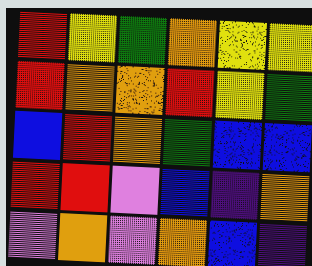[["red", "yellow", "green", "orange", "yellow", "yellow"], ["red", "orange", "orange", "red", "yellow", "green"], ["blue", "red", "orange", "green", "blue", "blue"], ["red", "red", "violet", "blue", "indigo", "orange"], ["violet", "orange", "violet", "orange", "blue", "indigo"]]